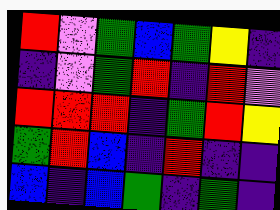[["red", "violet", "green", "blue", "green", "yellow", "indigo"], ["indigo", "violet", "green", "red", "indigo", "red", "violet"], ["red", "red", "red", "indigo", "green", "red", "yellow"], ["green", "red", "blue", "indigo", "red", "indigo", "indigo"], ["blue", "indigo", "blue", "green", "indigo", "green", "indigo"]]